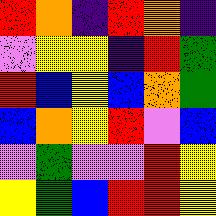[["red", "orange", "indigo", "red", "orange", "indigo"], ["violet", "yellow", "yellow", "indigo", "red", "green"], ["red", "blue", "yellow", "blue", "orange", "green"], ["blue", "orange", "yellow", "red", "violet", "blue"], ["violet", "green", "violet", "violet", "red", "yellow"], ["yellow", "green", "blue", "red", "red", "yellow"]]